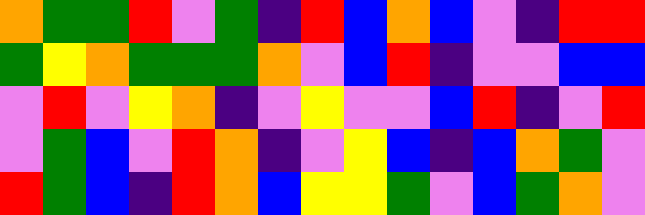[["orange", "green", "green", "red", "violet", "green", "indigo", "red", "blue", "orange", "blue", "violet", "indigo", "red", "red"], ["green", "yellow", "orange", "green", "green", "green", "orange", "violet", "blue", "red", "indigo", "violet", "violet", "blue", "blue"], ["violet", "red", "violet", "yellow", "orange", "indigo", "violet", "yellow", "violet", "violet", "blue", "red", "indigo", "violet", "red"], ["violet", "green", "blue", "violet", "red", "orange", "indigo", "violet", "yellow", "blue", "indigo", "blue", "orange", "green", "violet"], ["red", "green", "blue", "indigo", "red", "orange", "blue", "yellow", "yellow", "green", "violet", "blue", "green", "orange", "violet"]]